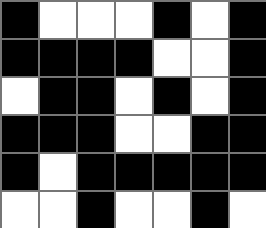[["black", "white", "white", "white", "black", "white", "black"], ["black", "black", "black", "black", "white", "white", "black"], ["white", "black", "black", "white", "black", "white", "black"], ["black", "black", "black", "white", "white", "black", "black"], ["black", "white", "black", "black", "black", "black", "black"], ["white", "white", "black", "white", "white", "black", "white"]]